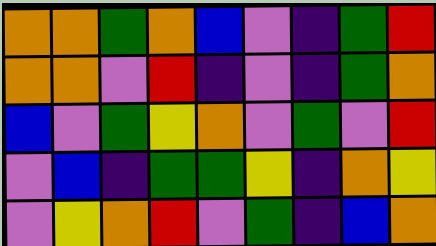[["orange", "orange", "green", "orange", "blue", "violet", "indigo", "green", "red"], ["orange", "orange", "violet", "red", "indigo", "violet", "indigo", "green", "orange"], ["blue", "violet", "green", "yellow", "orange", "violet", "green", "violet", "red"], ["violet", "blue", "indigo", "green", "green", "yellow", "indigo", "orange", "yellow"], ["violet", "yellow", "orange", "red", "violet", "green", "indigo", "blue", "orange"]]